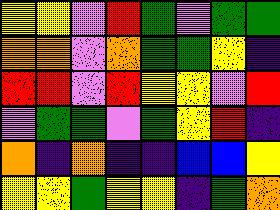[["yellow", "yellow", "violet", "red", "green", "violet", "green", "green"], ["orange", "orange", "violet", "orange", "green", "green", "yellow", "indigo"], ["red", "red", "violet", "red", "yellow", "yellow", "violet", "red"], ["violet", "green", "green", "violet", "green", "yellow", "red", "indigo"], ["orange", "indigo", "orange", "indigo", "indigo", "blue", "blue", "yellow"], ["yellow", "yellow", "green", "yellow", "yellow", "indigo", "green", "orange"]]